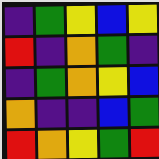[["indigo", "green", "yellow", "blue", "yellow"], ["red", "indigo", "orange", "green", "indigo"], ["indigo", "green", "orange", "yellow", "blue"], ["orange", "indigo", "indigo", "blue", "green"], ["red", "orange", "yellow", "green", "red"]]